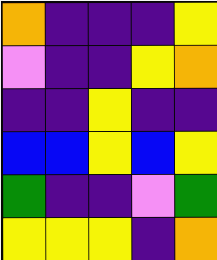[["orange", "indigo", "indigo", "indigo", "yellow"], ["violet", "indigo", "indigo", "yellow", "orange"], ["indigo", "indigo", "yellow", "indigo", "indigo"], ["blue", "blue", "yellow", "blue", "yellow"], ["green", "indigo", "indigo", "violet", "green"], ["yellow", "yellow", "yellow", "indigo", "orange"]]